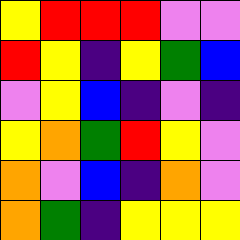[["yellow", "red", "red", "red", "violet", "violet"], ["red", "yellow", "indigo", "yellow", "green", "blue"], ["violet", "yellow", "blue", "indigo", "violet", "indigo"], ["yellow", "orange", "green", "red", "yellow", "violet"], ["orange", "violet", "blue", "indigo", "orange", "violet"], ["orange", "green", "indigo", "yellow", "yellow", "yellow"]]